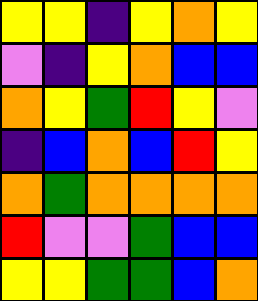[["yellow", "yellow", "indigo", "yellow", "orange", "yellow"], ["violet", "indigo", "yellow", "orange", "blue", "blue"], ["orange", "yellow", "green", "red", "yellow", "violet"], ["indigo", "blue", "orange", "blue", "red", "yellow"], ["orange", "green", "orange", "orange", "orange", "orange"], ["red", "violet", "violet", "green", "blue", "blue"], ["yellow", "yellow", "green", "green", "blue", "orange"]]